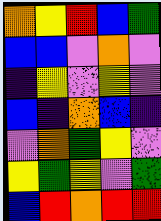[["orange", "yellow", "red", "blue", "green"], ["blue", "blue", "violet", "orange", "violet"], ["indigo", "yellow", "violet", "yellow", "violet"], ["blue", "indigo", "orange", "blue", "indigo"], ["violet", "orange", "green", "yellow", "violet"], ["yellow", "green", "yellow", "violet", "green"], ["blue", "red", "orange", "red", "red"]]